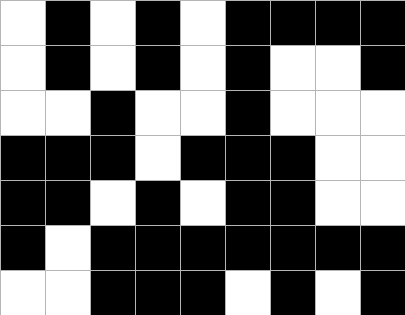[["white", "black", "white", "black", "white", "black", "black", "black", "black"], ["white", "black", "white", "black", "white", "black", "white", "white", "black"], ["white", "white", "black", "white", "white", "black", "white", "white", "white"], ["black", "black", "black", "white", "black", "black", "black", "white", "white"], ["black", "black", "white", "black", "white", "black", "black", "white", "white"], ["black", "white", "black", "black", "black", "black", "black", "black", "black"], ["white", "white", "black", "black", "black", "white", "black", "white", "black"]]